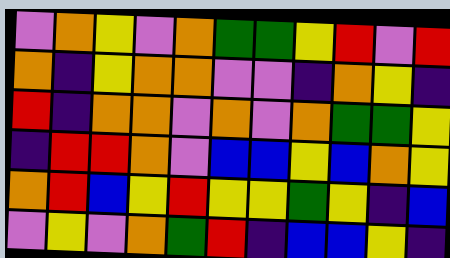[["violet", "orange", "yellow", "violet", "orange", "green", "green", "yellow", "red", "violet", "red"], ["orange", "indigo", "yellow", "orange", "orange", "violet", "violet", "indigo", "orange", "yellow", "indigo"], ["red", "indigo", "orange", "orange", "violet", "orange", "violet", "orange", "green", "green", "yellow"], ["indigo", "red", "red", "orange", "violet", "blue", "blue", "yellow", "blue", "orange", "yellow"], ["orange", "red", "blue", "yellow", "red", "yellow", "yellow", "green", "yellow", "indigo", "blue"], ["violet", "yellow", "violet", "orange", "green", "red", "indigo", "blue", "blue", "yellow", "indigo"]]